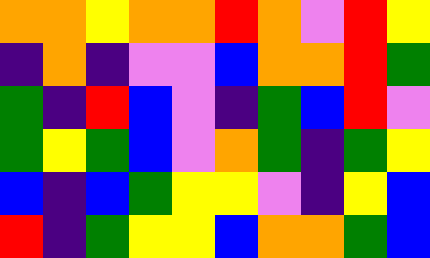[["orange", "orange", "yellow", "orange", "orange", "red", "orange", "violet", "red", "yellow"], ["indigo", "orange", "indigo", "violet", "violet", "blue", "orange", "orange", "red", "green"], ["green", "indigo", "red", "blue", "violet", "indigo", "green", "blue", "red", "violet"], ["green", "yellow", "green", "blue", "violet", "orange", "green", "indigo", "green", "yellow"], ["blue", "indigo", "blue", "green", "yellow", "yellow", "violet", "indigo", "yellow", "blue"], ["red", "indigo", "green", "yellow", "yellow", "blue", "orange", "orange", "green", "blue"]]